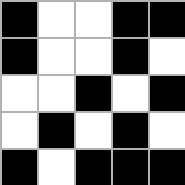[["black", "white", "white", "black", "black"], ["black", "white", "white", "black", "white"], ["white", "white", "black", "white", "black"], ["white", "black", "white", "black", "white"], ["black", "white", "black", "black", "black"]]